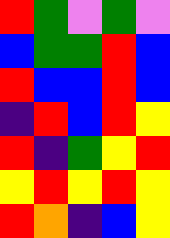[["red", "green", "violet", "green", "violet"], ["blue", "green", "green", "red", "blue"], ["red", "blue", "blue", "red", "blue"], ["indigo", "red", "blue", "red", "yellow"], ["red", "indigo", "green", "yellow", "red"], ["yellow", "red", "yellow", "red", "yellow"], ["red", "orange", "indigo", "blue", "yellow"]]